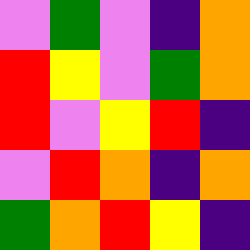[["violet", "green", "violet", "indigo", "orange"], ["red", "yellow", "violet", "green", "orange"], ["red", "violet", "yellow", "red", "indigo"], ["violet", "red", "orange", "indigo", "orange"], ["green", "orange", "red", "yellow", "indigo"]]